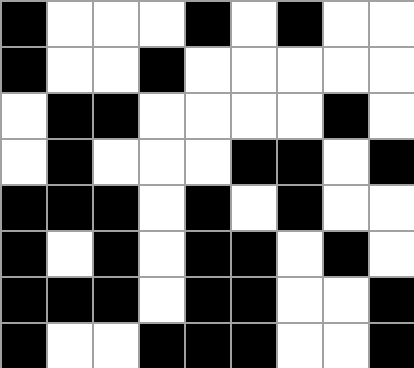[["black", "white", "white", "white", "black", "white", "black", "white", "white"], ["black", "white", "white", "black", "white", "white", "white", "white", "white"], ["white", "black", "black", "white", "white", "white", "white", "black", "white"], ["white", "black", "white", "white", "white", "black", "black", "white", "black"], ["black", "black", "black", "white", "black", "white", "black", "white", "white"], ["black", "white", "black", "white", "black", "black", "white", "black", "white"], ["black", "black", "black", "white", "black", "black", "white", "white", "black"], ["black", "white", "white", "black", "black", "black", "white", "white", "black"]]